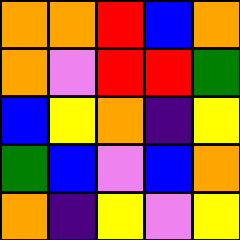[["orange", "orange", "red", "blue", "orange"], ["orange", "violet", "red", "red", "green"], ["blue", "yellow", "orange", "indigo", "yellow"], ["green", "blue", "violet", "blue", "orange"], ["orange", "indigo", "yellow", "violet", "yellow"]]